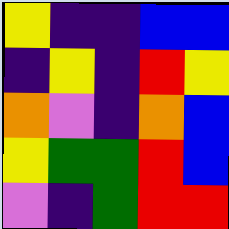[["yellow", "indigo", "indigo", "blue", "blue"], ["indigo", "yellow", "indigo", "red", "yellow"], ["orange", "violet", "indigo", "orange", "blue"], ["yellow", "green", "green", "red", "blue"], ["violet", "indigo", "green", "red", "red"]]